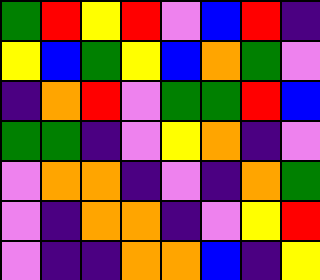[["green", "red", "yellow", "red", "violet", "blue", "red", "indigo"], ["yellow", "blue", "green", "yellow", "blue", "orange", "green", "violet"], ["indigo", "orange", "red", "violet", "green", "green", "red", "blue"], ["green", "green", "indigo", "violet", "yellow", "orange", "indigo", "violet"], ["violet", "orange", "orange", "indigo", "violet", "indigo", "orange", "green"], ["violet", "indigo", "orange", "orange", "indigo", "violet", "yellow", "red"], ["violet", "indigo", "indigo", "orange", "orange", "blue", "indigo", "yellow"]]